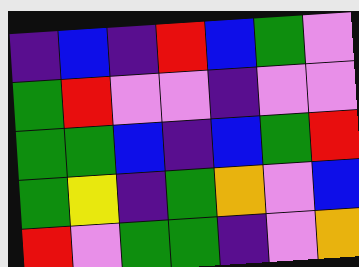[["indigo", "blue", "indigo", "red", "blue", "green", "violet"], ["green", "red", "violet", "violet", "indigo", "violet", "violet"], ["green", "green", "blue", "indigo", "blue", "green", "red"], ["green", "yellow", "indigo", "green", "orange", "violet", "blue"], ["red", "violet", "green", "green", "indigo", "violet", "orange"]]